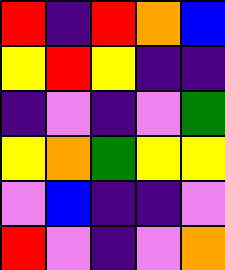[["red", "indigo", "red", "orange", "blue"], ["yellow", "red", "yellow", "indigo", "indigo"], ["indigo", "violet", "indigo", "violet", "green"], ["yellow", "orange", "green", "yellow", "yellow"], ["violet", "blue", "indigo", "indigo", "violet"], ["red", "violet", "indigo", "violet", "orange"]]